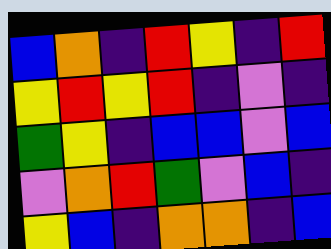[["blue", "orange", "indigo", "red", "yellow", "indigo", "red"], ["yellow", "red", "yellow", "red", "indigo", "violet", "indigo"], ["green", "yellow", "indigo", "blue", "blue", "violet", "blue"], ["violet", "orange", "red", "green", "violet", "blue", "indigo"], ["yellow", "blue", "indigo", "orange", "orange", "indigo", "blue"]]